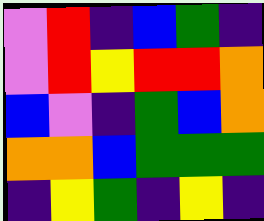[["violet", "red", "indigo", "blue", "green", "indigo"], ["violet", "red", "yellow", "red", "red", "orange"], ["blue", "violet", "indigo", "green", "blue", "orange"], ["orange", "orange", "blue", "green", "green", "green"], ["indigo", "yellow", "green", "indigo", "yellow", "indigo"]]